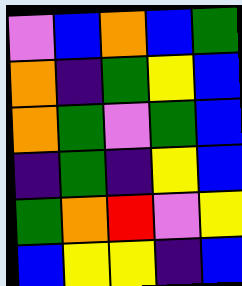[["violet", "blue", "orange", "blue", "green"], ["orange", "indigo", "green", "yellow", "blue"], ["orange", "green", "violet", "green", "blue"], ["indigo", "green", "indigo", "yellow", "blue"], ["green", "orange", "red", "violet", "yellow"], ["blue", "yellow", "yellow", "indigo", "blue"]]